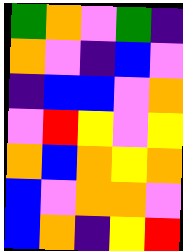[["green", "orange", "violet", "green", "indigo"], ["orange", "violet", "indigo", "blue", "violet"], ["indigo", "blue", "blue", "violet", "orange"], ["violet", "red", "yellow", "violet", "yellow"], ["orange", "blue", "orange", "yellow", "orange"], ["blue", "violet", "orange", "orange", "violet"], ["blue", "orange", "indigo", "yellow", "red"]]